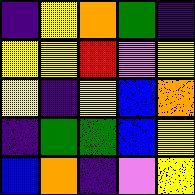[["indigo", "yellow", "orange", "green", "indigo"], ["yellow", "yellow", "red", "violet", "yellow"], ["yellow", "indigo", "yellow", "blue", "orange"], ["indigo", "green", "green", "blue", "yellow"], ["blue", "orange", "indigo", "violet", "yellow"]]